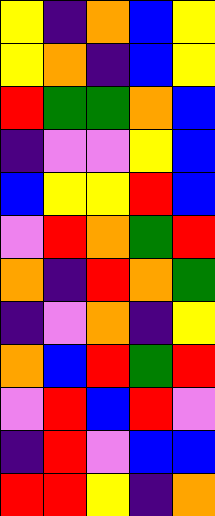[["yellow", "indigo", "orange", "blue", "yellow"], ["yellow", "orange", "indigo", "blue", "yellow"], ["red", "green", "green", "orange", "blue"], ["indigo", "violet", "violet", "yellow", "blue"], ["blue", "yellow", "yellow", "red", "blue"], ["violet", "red", "orange", "green", "red"], ["orange", "indigo", "red", "orange", "green"], ["indigo", "violet", "orange", "indigo", "yellow"], ["orange", "blue", "red", "green", "red"], ["violet", "red", "blue", "red", "violet"], ["indigo", "red", "violet", "blue", "blue"], ["red", "red", "yellow", "indigo", "orange"]]